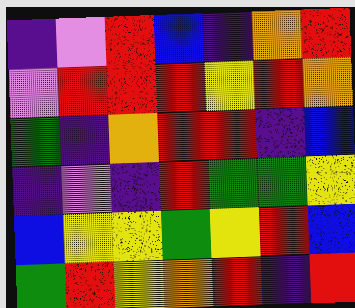[["indigo", "violet", "red", "blue", "indigo", "orange", "red"], ["violet", "red", "red", "red", "yellow", "red", "orange"], ["green", "indigo", "orange", "red", "red", "indigo", "blue"], ["indigo", "violet", "indigo", "red", "green", "green", "yellow"], ["blue", "yellow", "yellow", "green", "yellow", "red", "blue"], ["green", "red", "yellow", "orange", "red", "indigo", "red"]]